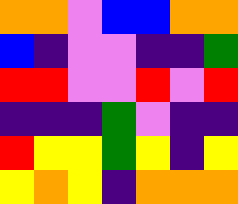[["orange", "orange", "violet", "blue", "blue", "orange", "orange"], ["blue", "indigo", "violet", "violet", "indigo", "indigo", "green"], ["red", "red", "violet", "violet", "red", "violet", "red"], ["indigo", "indigo", "indigo", "green", "violet", "indigo", "indigo"], ["red", "yellow", "yellow", "green", "yellow", "indigo", "yellow"], ["yellow", "orange", "yellow", "indigo", "orange", "orange", "orange"]]